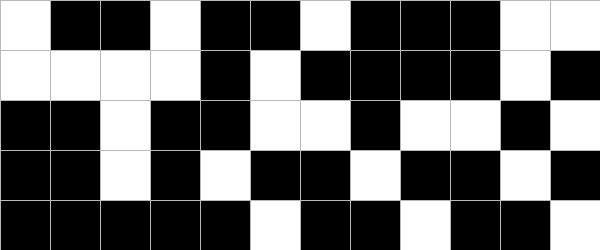[["white", "black", "black", "white", "black", "black", "white", "black", "black", "black", "white", "white"], ["white", "white", "white", "white", "black", "white", "black", "black", "black", "black", "white", "black"], ["black", "black", "white", "black", "black", "white", "white", "black", "white", "white", "black", "white"], ["black", "black", "white", "black", "white", "black", "black", "white", "black", "black", "white", "black"], ["black", "black", "black", "black", "black", "white", "black", "black", "white", "black", "black", "white"]]